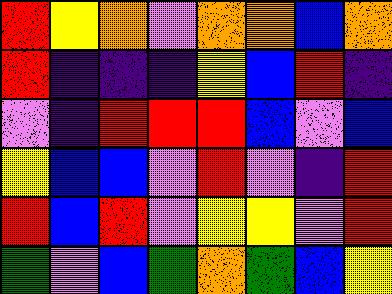[["red", "yellow", "orange", "violet", "orange", "orange", "blue", "orange"], ["red", "indigo", "indigo", "indigo", "yellow", "blue", "red", "indigo"], ["violet", "indigo", "red", "red", "red", "blue", "violet", "blue"], ["yellow", "blue", "blue", "violet", "red", "violet", "indigo", "red"], ["red", "blue", "red", "violet", "yellow", "yellow", "violet", "red"], ["green", "violet", "blue", "green", "orange", "green", "blue", "yellow"]]